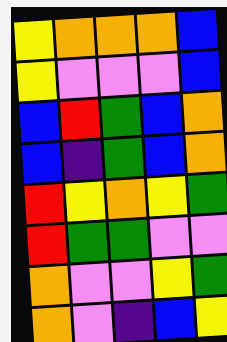[["yellow", "orange", "orange", "orange", "blue"], ["yellow", "violet", "violet", "violet", "blue"], ["blue", "red", "green", "blue", "orange"], ["blue", "indigo", "green", "blue", "orange"], ["red", "yellow", "orange", "yellow", "green"], ["red", "green", "green", "violet", "violet"], ["orange", "violet", "violet", "yellow", "green"], ["orange", "violet", "indigo", "blue", "yellow"]]